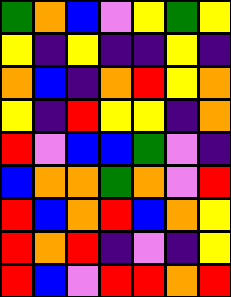[["green", "orange", "blue", "violet", "yellow", "green", "yellow"], ["yellow", "indigo", "yellow", "indigo", "indigo", "yellow", "indigo"], ["orange", "blue", "indigo", "orange", "red", "yellow", "orange"], ["yellow", "indigo", "red", "yellow", "yellow", "indigo", "orange"], ["red", "violet", "blue", "blue", "green", "violet", "indigo"], ["blue", "orange", "orange", "green", "orange", "violet", "red"], ["red", "blue", "orange", "red", "blue", "orange", "yellow"], ["red", "orange", "red", "indigo", "violet", "indigo", "yellow"], ["red", "blue", "violet", "red", "red", "orange", "red"]]